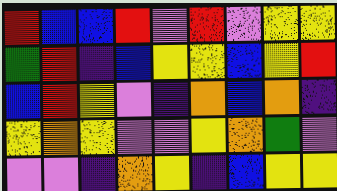[["red", "blue", "blue", "red", "violet", "red", "violet", "yellow", "yellow"], ["green", "red", "indigo", "blue", "yellow", "yellow", "blue", "yellow", "red"], ["blue", "red", "yellow", "violet", "indigo", "orange", "blue", "orange", "indigo"], ["yellow", "orange", "yellow", "violet", "violet", "yellow", "orange", "green", "violet"], ["violet", "violet", "indigo", "orange", "yellow", "indigo", "blue", "yellow", "yellow"]]